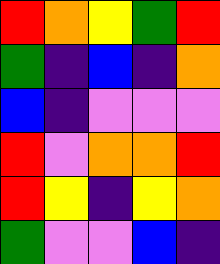[["red", "orange", "yellow", "green", "red"], ["green", "indigo", "blue", "indigo", "orange"], ["blue", "indigo", "violet", "violet", "violet"], ["red", "violet", "orange", "orange", "red"], ["red", "yellow", "indigo", "yellow", "orange"], ["green", "violet", "violet", "blue", "indigo"]]